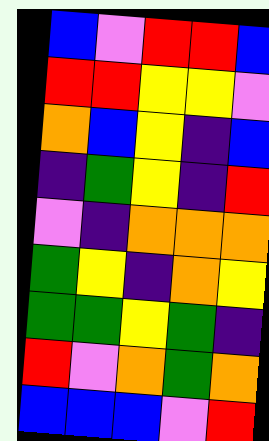[["blue", "violet", "red", "red", "blue"], ["red", "red", "yellow", "yellow", "violet"], ["orange", "blue", "yellow", "indigo", "blue"], ["indigo", "green", "yellow", "indigo", "red"], ["violet", "indigo", "orange", "orange", "orange"], ["green", "yellow", "indigo", "orange", "yellow"], ["green", "green", "yellow", "green", "indigo"], ["red", "violet", "orange", "green", "orange"], ["blue", "blue", "blue", "violet", "red"]]